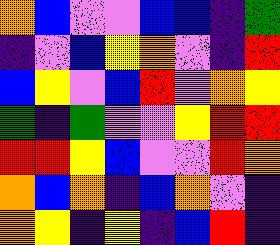[["orange", "blue", "violet", "violet", "blue", "blue", "indigo", "green"], ["indigo", "violet", "blue", "yellow", "orange", "violet", "indigo", "red"], ["blue", "yellow", "violet", "blue", "red", "violet", "orange", "yellow"], ["green", "indigo", "green", "violet", "violet", "yellow", "red", "red"], ["red", "red", "yellow", "blue", "violet", "violet", "red", "orange"], ["orange", "blue", "orange", "indigo", "blue", "orange", "violet", "indigo"], ["orange", "yellow", "indigo", "yellow", "indigo", "blue", "red", "indigo"]]